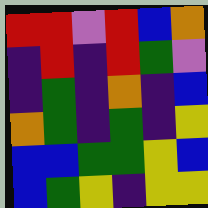[["red", "red", "violet", "red", "blue", "orange"], ["indigo", "red", "indigo", "red", "green", "violet"], ["indigo", "green", "indigo", "orange", "indigo", "blue"], ["orange", "green", "indigo", "green", "indigo", "yellow"], ["blue", "blue", "green", "green", "yellow", "blue"], ["blue", "green", "yellow", "indigo", "yellow", "yellow"]]